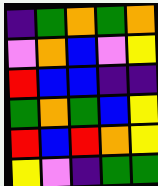[["indigo", "green", "orange", "green", "orange"], ["violet", "orange", "blue", "violet", "yellow"], ["red", "blue", "blue", "indigo", "indigo"], ["green", "orange", "green", "blue", "yellow"], ["red", "blue", "red", "orange", "yellow"], ["yellow", "violet", "indigo", "green", "green"]]